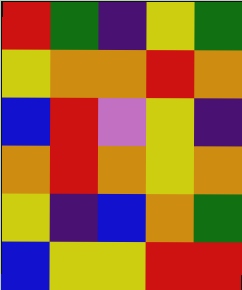[["red", "green", "indigo", "yellow", "green"], ["yellow", "orange", "orange", "red", "orange"], ["blue", "red", "violet", "yellow", "indigo"], ["orange", "red", "orange", "yellow", "orange"], ["yellow", "indigo", "blue", "orange", "green"], ["blue", "yellow", "yellow", "red", "red"]]